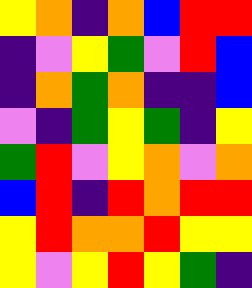[["yellow", "orange", "indigo", "orange", "blue", "red", "red"], ["indigo", "violet", "yellow", "green", "violet", "red", "blue"], ["indigo", "orange", "green", "orange", "indigo", "indigo", "blue"], ["violet", "indigo", "green", "yellow", "green", "indigo", "yellow"], ["green", "red", "violet", "yellow", "orange", "violet", "orange"], ["blue", "red", "indigo", "red", "orange", "red", "red"], ["yellow", "red", "orange", "orange", "red", "yellow", "yellow"], ["yellow", "violet", "yellow", "red", "yellow", "green", "indigo"]]